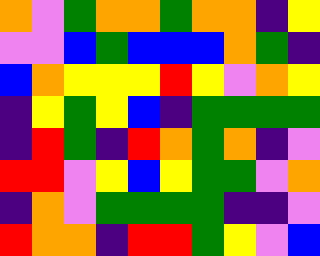[["orange", "violet", "green", "orange", "orange", "green", "orange", "orange", "indigo", "yellow"], ["violet", "violet", "blue", "green", "blue", "blue", "blue", "orange", "green", "indigo"], ["blue", "orange", "yellow", "yellow", "yellow", "red", "yellow", "violet", "orange", "yellow"], ["indigo", "yellow", "green", "yellow", "blue", "indigo", "green", "green", "green", "green"], ["indigo", "red", "green", "indigo", "red", "orange", "green", "orange", "indigo", "violet"], ["red", "red", "violet", "yellow", "blue", "yellow", "green", "green", "violet", "orange"], ["indigo", "orange", "violet", "green", "green", "green", "green", "indigo", "indigo", "violet"], ["red", "orange", "orange", "indigo", "red", "red", "green", "yellow", "violet", "blue"]]